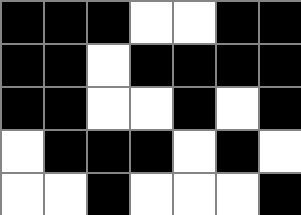[["black", "black", "black", "white", "white", "black", "black"], ["black", "black", "white", "black", "black", "black", "black"], ["black", "black", "white", "white", "black", "white", "black"], ["white", "black", "black", "black", "white", "black", "white"], ["white", "white", "black", "white", "white", "white", "black"]]